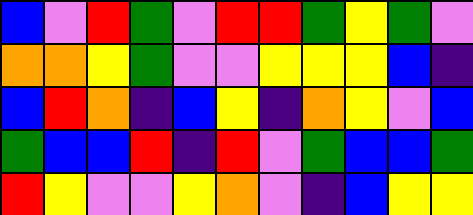[["blue", "violet", "red", "green", "violet", "red", "red", "green", "yellow", "green", "violet"], ["orange", "orange", "yellow", "green", "violet", "violet", "yellow", "yellow", "yellow", "blue", "indigo"], ["blue", "red", "orange", "indigo", "blue", "yellow", "indigo", "orange", "yellow", "violet", "blue"], ["green", "blue", "blue", "red", "indigo", "red", "violet", "green", "blue", "blue", "green"], ["red", "yellow", "violet", "violet", "yellow", "orange", "violet", "indigo", "blue", "yellow", "yellow"]]